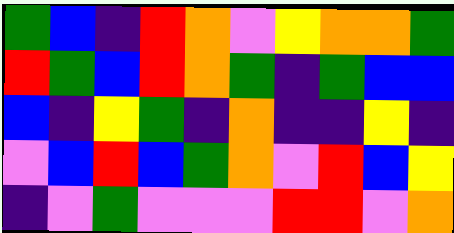[["green", "blue", "indigo", "red", "orange", "violet", "yellow", "orange", "orange", "green"], ["red", "green", "blue", "red", "orange", "green", "indigo", "green", "blue", "blue"], ["blue", "indigo", "yellow", "green", "indigo", "orange", "indigo", "indigo", "yellow", "indigo"], ["violet", "blue", "red", "blue", "green", "orange", "violet", "red", "blue", "yellow"], ["indigo", "violet", "green", "violet", "violet", "violet", "red", "red", "violet", "orange"]]